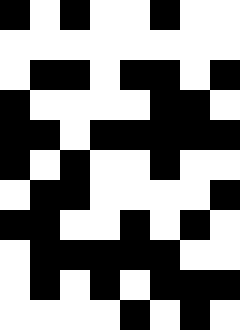[["black", "white", "black", "white", "white", "black", "white", "white"], ["white", "white", "white", "white", "white", "white", "white", "white"], ["white", "black", "black", "white", "black", "black", "white", "black"], ["black", "white", "white", "white", "white", "black", "black", "white"], ["black", "black", "white", "black", "black", "black", "black", "black"], ["black", "white", "black", "white", "white", "black", "white", "white"], ["white", "black", "black", "white", "white", "white", "white", "black"], ["black", "black", "white", "white", "black", "white", "black", "white"], ["white", "black", "black", "black", "black", "black", "white", "white"], ["white", "black", "white", "black", "white", "black", "black", "black"], ["white", "white", "white", "white", "black", "white", "black", "white"]]